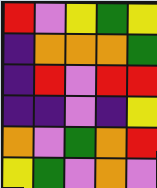[["red", "violet", "yellow", "green", "yellow"], ["indigo", "orange", "orange", "orange", "green"], ["indigo", "red", "violet", "red", "red"], ["indigo", "indigo", "violet", "indigo", "yellow"], ["orange", "violet", "green", "orange", "red"], ["yellow", "green", "violet", "orange", "violet"]]